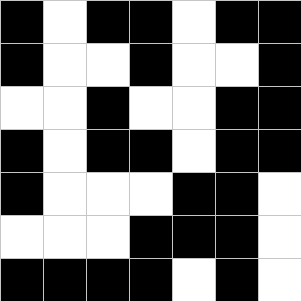[["black", "white", "black", "black", "white", "black", "black"], ["black", "white", "white", "black", "white", "white", "black"], ["white", "white", "black", "white", "white", "black", "black"], ["black", "white", "black", "black", "white", "black", "black"], ["black", "white", "white", "white", "black", "black", "white"], ["white", "white", "white", "black", "black", "black", "white"], ["black", "black", "black", "black", "white", "black", "white"]]